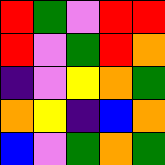[["red", "green", "violet", "red", "red"], ["red", "violet", "green", "red", "orange"], ["indigo", "violet", "yellow", "orange", "green"], ["orange", "yellow", "indigo", "blue", "orange"], ["blue", "violet", "green", "orange", "green"]]